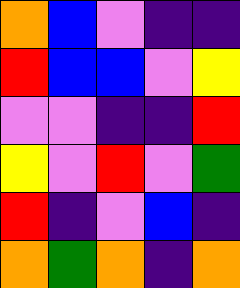[["orange", "blue", "violet", "indigo", "indigo"], ["red", "blue", "blue", "violet", "yellow"], ["violet", "violet", "indigo", "indigo", "red"], ["yellow", "violet", "red", "violet", "green"], ["red", "indigo", "violet", "blue", "indigo"], ["orange", "green", "orange", "indigo", "orange"]]